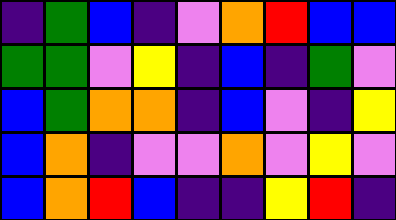[["indigo", "green", "blue", "indigo", "violet", "orange", "red", "blue", "blue"], ["green", "green", "violet", "yellow", "indigo", "blue", "indigo", "green", "violet"], ["blue", "green", "orange", "orange", "indigo", "blue", "violet", "indigo", "yellow"], ["blue", "orange", "indigo", "violet", "violet", "orange", "violet", "yellow", "violet"], ["blue", "orange", "red", "blue", "indigo", "indigo", "yellow", "red", "indigo"]]